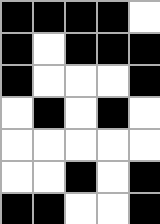[["black", "black", "black", "black", "white"], ["black", "white", "black", "black", "black"], ["black", "white", "white", "white", "black"], ["white", "black", "white", "black", "white"], ["white", "white", "white", "white", "white"], ["white", "white", "black", "white", "black"], ["black", "black", "white", "white", "black"]]